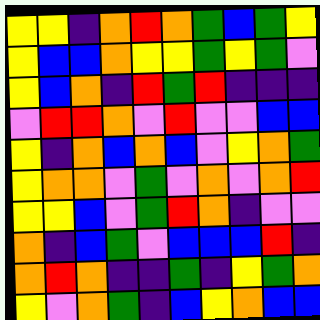[["yellow", "yellow", "indigo", "orange", "red", "orange", "green", "blue", "green", "yellow"], ["yellow", "blue", "blue", "orange", "yellow", "yellow", "green", "yellow", "green", "violet"], ["yellow", "blue", "orange", "indigo", "red", "green", "red", "indigo", "indigo", "indigo"], ["violet", "red", "red", "orange", "violet", "red", "violet", "violet", "blue", "blue"], ["yellow", "indigo", "orange", "blue", "orange", "blue", "violet", "yellow", "orange", "green"], ["yellow", "orange", "orange", "violet", "green", "violet", "orange", "violet", "orange", "red"], ["yellow", "yellow", "blue", "violet", "green", "red", "orange", "indigo", "violet", "violet"], ["orange", "indigo", "blue", "green", "violet", "blue", "blue", "blue", "red", "indigo"], ["orange", "red", "orange", "indigo", "indigo", "green", "indigo", "yellow", "green", "orange"], ["yellow", "violet", "orange", "green", "indigo", "blue", "yellow", "orange", "blue", "blue"]]